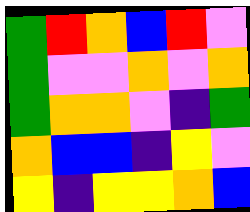[["green", "red", "orange", "blue", "red", "violet"], ["green", "violet", "violet", "orange", "violet", "orange"], ["green", "orange", "orange", "violet", "indigo", "green"], ["orange", "blue", "blue", "indigo", "yellow", "violet"], ["yellow", "indigo", "yellow", "yellow", "orange", "blue"]]